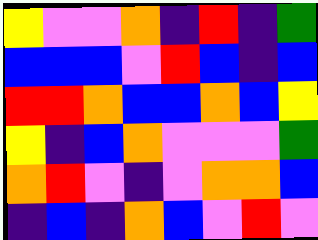[["yellow", "violet", "violet", "orange", "indigo", "red", "indigo", "green"], ["blue", "blue", "blue", "violet", "red", "blue", "indigo", "blue"], ["red", "red", "orange", "blue", "blue", "orange", "blue", "yellow"], ["yellow", "indigo", "blue", "orange", "violet", "violet", "violet", "green"], ["orange", "red", "violet", "indigo", "violet", "orange", "orange", "blue"], ["indigo", "blue", "indigo", "orange", "blue", "violet", "red", "violet"]]